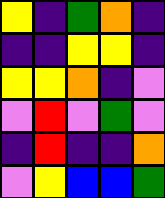[["yellow", "indigo", "green", "orange", "indigo"], ["indigo", "indigo", "yellow", "yellow", "indigo"], ["yellow", "yellow", "orange", "indigo", "violet"], ["violet", "red", "violet", "green", "violet"], ["indigo", "red", "indigo", "indigo", "orange"], ["violet", "yellow", "blue", "blue", "green"]]